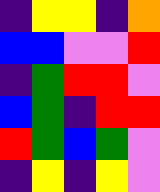[["indigo", "yellow", "yellow", "indigo", "orange"], ["blue", "blue", "violet", "violet", "red"], ["indigo", "green", "red", "red", "violet"], ["blue", "green", "indigo", "red", "red"], ["red", "green", "blue", "green", "violet"], ["indigo", "yellow", "indigo", "yellow", "violet"]]